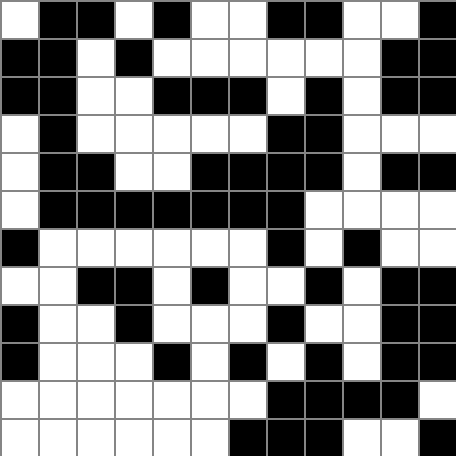[["white", "black", "black", "white", "black", "white", "white", "black", "black", "white", "white", "black"], ["black", "black", "white", "black", "white", "white", "white", "white", "white", "white", "black", "black"], ["black", "black", "white", "white", "black", "black", "black", "white", "black", "white", "black", "black"], ["white", "black", "white", "white", "white", "white", "white", "black", "black", "white", "white", "white"], ["white", "black", "black", "white", "white", "black", "black", "black", "black", "white", "black", "black"], ["white", "black", "black", "black", "black", "black", "black", "black", "white", "white", "white", "white"], ["black", "white", "white", "white", "white", "white", "white", "black", "white", "black", "white", "white"], ["white", "white", "black", "black", "white", "black", "white", "white", "black", "white", "black", "black"], ["black", "white", "white", "black", "white", "white", "white", "black", "white", "white", "black", "black"], ["black", "white", "white", "white", "black", "white", "black", "white", "black", "white", "black", "black"], ["white", "white", "white", "white", "white", "white", "white", "black", "black", "black", "black", "white"], ["white", "white", "white", "white", "white", "white", "black", "black", "black", "white", "white", "black"]]